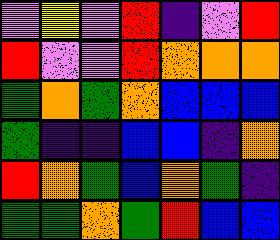[["violet", "yellow", "violet", "red", "indigo", "violet", "red"], ["red", "violet", "violet", "red", "orange", "orange", "orange"], ["green", "orange", "green", "orange", "blue", "blue", "blue"], ["green", "indigo", "indigo", "blue", "blue", "indigo", "orange"], ["red", "orange", "green", "blue", "orange", "green", "indigo"], ["green", "green", "orange", "green", "red", "blue", "blue"]]